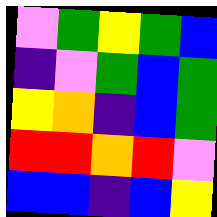[["violet", "green", "yellow", "green", "blue"], ["indigo", "violet", "green", "blue", "green"], ["yellow", "orange", "indigo", "blue", "green"], ["red", "red", "orange", "red", "violet"], ["blue", "blue", "indigo", "blue", "yellow"]]